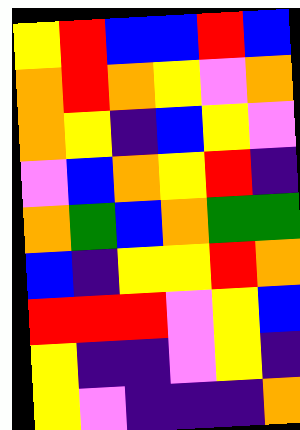[["yellow", "red", "blue", "blue", "red", "blue"], ["orange", "red", "orange", "yellow", "violet", "orange"], ["orange", "yellow", "indigo", "blue", "yellow", "violet"], ["violet", "blue", "orange", "yellow", "red", "indigo"], ["orange", "green", "blue", "orange", "green", "green"], ["blue", "indigo", "yellow", "yellow", "red", "orange"], ["red", "red", "red", "violet", "yellow", "blue"], ["yellow", "indigo", "indigo", "violet", "yellow", "indigo"], ["yellow", "violet", "indigo", "indigo", "indigo", "orange"]]